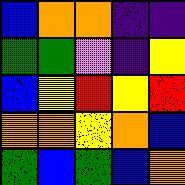[["blue", "orange", "orange", "indigo", "indigo"], ["green", "green", "violet", "indigo", "yellow"], ["blue", "yellow", "red", "yellow", "red"], ["orange", "orange", "yellow", "orange", "blue"], ["green", "blue", "green", "blue", "orange"]]